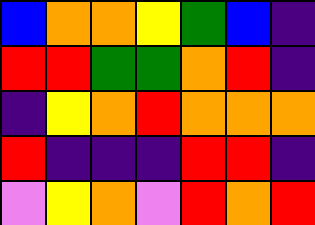[["blue", "orange", "orange", "yellow", "green", "blue", "indigo"], ["red", "red", "green", "green", "orange", "red", "indigo"], ["indigo", "yellow", "orange", "red", "orange", "orange", "orange"], ["red", "indigo", "indigo", "indigo", "red", "red", "indigo"], ["violet", "yellow", "orange", "violet", "red", "orange", "red"]]